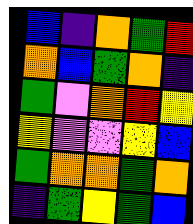[["blue", "indigo", "orange", "green", "red"], ["orange", "blue", "green", "orange", "indigo"], ["green", "violet", "orange", "red", "yellow"], ["yellow", "violet", "violet", "yellow", "blue"], ["green", "orange", "orange", "green", "orange"], ["indigo", "green", "yellow", "green", "blue"]]